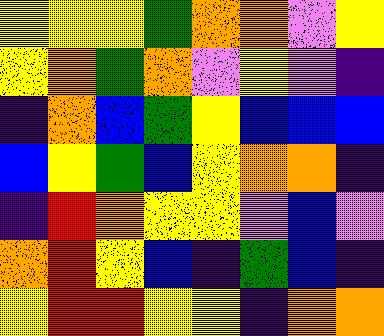[["yellow", "yellow", "yellow", "green", "orange", "orange", "violet", "yellow"], ["yellow", "orange", "green", "orange", "violet", "yellow", "violet", "indigo"], ["indigo", "orange", "blue", "green", "yellow", "blue", "blue", "blue"], ["blue", "yellow", "green", "blue", "yellow", "orange", "orange", "indigo"], ["indigo", "red", "orange", "yellow", "yellow", "violet", "blue", "violet"], ["orange", "red", "yellow", "blue", "indigo", "green", "blue", "indigo"], ["yellow", "red", "red", "yellow", "yellow", "indigo", "orange", "orange"]]